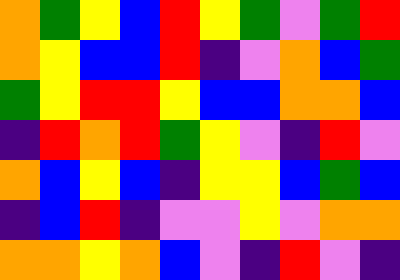[["orange", "green", "yellow", "blue", "red", "yellow", "green", "violet", "green", "red"], ["orange", "yellow", "blue", "blue", "red", "indigo", "violet", "orange", "blue", "green"], ["green", "yellow", "red", "red", "yellow", "blue", "blue", "orange", "orange", "blue"], ["indigo", "red", "orange", "red", "green", "yellow", "violet", "indigo", "red", "violet"], ["orange", "blue", "yellow", "blue", "indigo", "yellow", "yellow", "blue", "green", "blue"], ["indigo", "blue", "red", "indigo", "violet", "violet", "yellow", "violet", "orange", "orange"], ["orange", "orange", "yellow", "orange", "blue", "violet", "indigo", "red", "violet", "indigo"]]